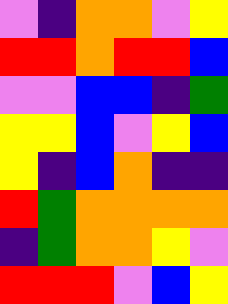[["violet", "indigo", "orange", "orange", "violet", "yellow"], ["red", "red", "orange", "red", "red", "blue"], ["violet", "violet", "blue", "blue", "indigo", "green"], ["yellow", "yellow", "blue", "violet", "yellow", "blue"], ["yellow", "indigo", "blue", "orange", "indigo", "indigo"], ["red", "green", "orange", "orange", "orange", "orange"], ["indigo", "green", "orange", "orange", "yellow", "violet"], ["red", "red", "red", "violet", "blue", "yellow"]]